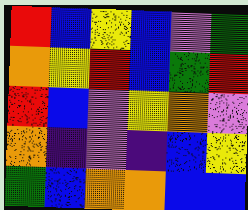[["red", "blue", "yellow", "blue", "violet", "green"], ["orange", "yellow", "red", "blue", "green", "red"], ["red", "blue", "violet", "yellow", "orange", "violet"], ["orange", "indigo", "violet", "indigo", "blue", "yellow"], ["green", "blue", "orange", "orange", "blue", "blue"]]